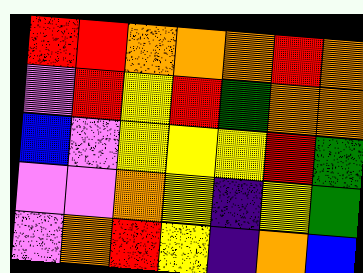[["red", "red", "orange", "orange", "orange", "red", "orange"], ["violet", "red", "yellow", "red", "green", "orange", "orange"], ["blue", "violet", "yellow", "yellow", "yellow", "red", "green"], ["violet", "violet", "orange", "yellow", "indigo", "yellow", "green"], ["violet", "orange", "red", "yellow", "indigo", "orange", "blue"]]